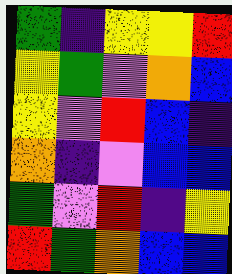[["green", "indigo", "yellow", "yellow", "red"], ["yellow", "green", "violet", "orange", "blue"], ["yellow", "violet", "red", "blue", "indigo"], ["orange", "indigo", "violet", "blue", "blue"], ["green", "violet", "red", "indigo", "yellow"], ["red", "green", "orange", "blue", "blue"]]